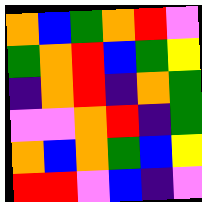[["orange", "blue", "green", "orange", "red", "violet"], ["green", "orange", "red", "blue", "green", "yellow"], ["indigo", "orange", "red", "indigo", "orange", "green"], ["violet", "violet", "orange", "red", "indigo", "green"], ["orange", "blue", "orange", "green", "blue", "yellow"], ["red", "red", "violet", "blue", "indigo", "violet"]]